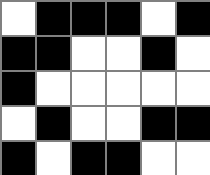[["white", "black", "black", "black", "white", "black"], ["black", "black", "white", "white", "black", "white"], ["black", "white", "white", "white", "white", "white"], ["white", "black", "white", "white", "black", "black"], ["black", "white", "black", "black", "white", "white"]]